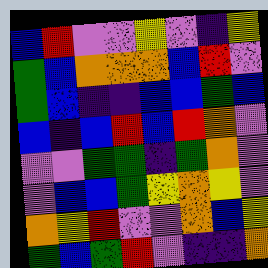[["blue", "red", "violet", "violet", "yellow", "violet", "indigo", "yellow"], ["green", "blue", "orange", "orange", "orange", "blue", "red", "violet"], ["green", "blue", "indigo", "indigo", "blue", "blue", "green", "blue"], ["blue", "indigo", "blue", "red", "blue", "red", "orange", "violet"], ["violet", "violet", "green", "green", "indigo", "green", "orange", "violet"], ["violet", "blue", "blue", "green", "yellow", "orange", "yellow", "violet"], ["orange", "yellow", "red", "violet", "violet", "orange", "blue", "yellow"], ["green", "blue", "green", "red", "violet", "indigo", "indigo", "orange"]]